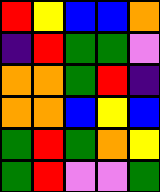[["red", "yellow", "blue", "blue", "orange"], ["indigo", "red", "green", "green", "violet"], ["orange", "orange", "green", "red", "indigo"], ["orange", "orange", "blue", "yellow", "blue"], ["green", "red", "green", "orange", "yellow"], ["green", "red", "violet", "violet", "green"]]